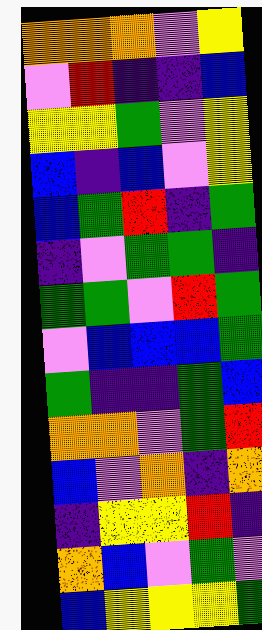[["orange", "orange", "orange", "violet", "yellow"], ["violet", "red", "indigo", "indigo", "blue"], ["yellow", "yellow", "green", "violet", "yellow"], ["blue", "indigo", "blue", "violet", "yellow"], ["blue", "green", "red", "indigo", "green"], ["indigo", "violet", "green", "green", "indigo"], ["green", "green", "violet", "red", "green"], ["violet", "blue", "blue", "blue", "green"], ["green", "indigo", "indigo", "green", "blue"], ["orange", "orange", "violet", "green", "red"], ["blue", "violet", "orange", "indigo", "orange"], ["indigo", "yellow", "yellow", "red", "indigo"], ["orange", "blue", "violet", "green", "violet"], ["blue", "yellow", "yellow", "yellow", "green"]]